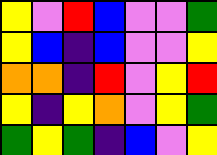[["yellow", "violet", "red", "blue", "violet", "violet", "green"], ["yellow", "blue", "indigo", "blue", "violet", "violet", "yellow"], ["orange", "orange", "indigo", "red", "violet", "yellow", "red"], ["yellow", "indigo", "yellow", "orange", "violet", "yellow", "green"], ["green", "yellow", "green", "indigo", "blue", "violet", "yellow"]]